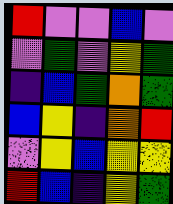[["red", "violet", "violet", "blue", "violet"], ["violet", "green", "violet", "yellow", "green"], ["indigo", "blue", "green", "orange", "green"], ["blue", "yellow", "indigo", "orange", "red"], ["violet", "yellow", "blue", "yellow", "yellow"], ["red", "blue", "indigo", "yellow", "green"]]